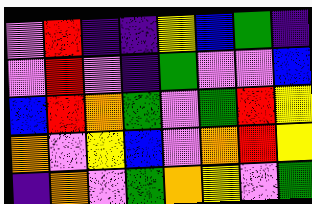[["violet", "red", "indigo", "indigo", "yellow", "blue", "green", "indigo"], ["violet", "red", "violet", "indigo", "green", "violet", "violet", "blue"], ["blue", "red", "orange", "green", "violet", "green", "red", "yellow"], ["orange", "violet", "yellow", "blue", "violet", "orange", "red", "yellow"], ["indigo", "orange", "violet", "green", "orange", "yellow", "violet", "green"]]